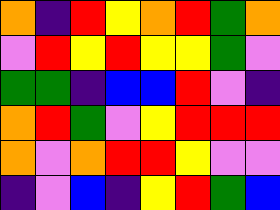[["orange", "indigo", "red", "yellow", "orange", "red", "green", "orange"], ["violet", "red", "yellow", "red", "yellow", "yellow", "green", "violet"], ["green", "green", "indigo", "blue", "blue", "red", "violet", "indigo"], ["orange", "red", "green", "violet", "yellow", "red", "red", "red"], ["orange", "violet", "orange", "red", "red", "yellow", "violet", "violet"], ["indigo", "violet", "blue", "indigo", "yellow", "red", "green", "blue"]]